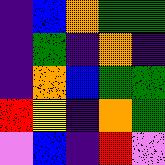[["indigo", "blue", "orange", "green", "green"], ["indigo", "green", "indigo", "orange", "indigo"], ["indigo", "orange", "blue", "green", "green"], ["red", "yellow", "indigo", "orange", "green"], ["violet", "blue", "indigo", "red", "violet"]]